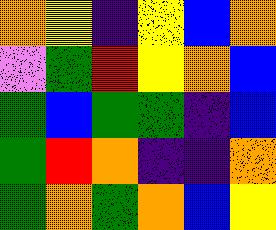[["orange", "yellow", "indigo", "yellow", "blue", "orange"], ["violet", "green", "red", "yellow", "orange", "blue"], ["green", "blue", "green", "green", "indigo", "blue"], ["green", "red", "orange", "indigo", "indigo", "orange"], ["green", "orange", "green", "orange", "blue", "yellow"]]